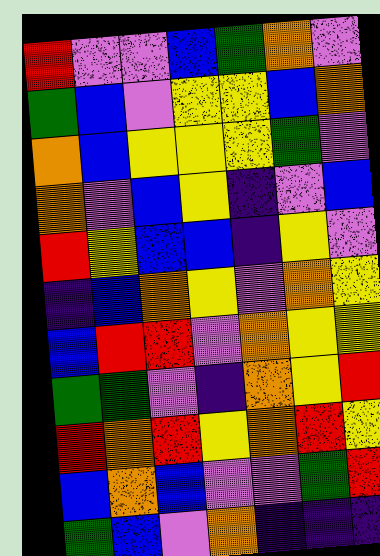[["red", "violet", "violet", "blue", "green", "orange", "violet"], ["green", "blue", "violet", "yellow", "yellow", "blue", "orange"], ["orange", "blue", "yellow", "yellow", "yellow", "green", "violet"], ["orange", "violet", "blue", "yellow", "indigo", "violet", "blue"], ["red", "yellow", "blue", "blue", "indigo", "yellow", "violet"], ["indigo", "blue", "orange", "yellow", "violet", "orange", "yellow"], ["blue", "red", "red", "violet", "orange", "yellow", "yellow"], ["green", "green", "violet", "indigo", "orange", "yellow", "red"], ["red", "orange", "red", "yellow", "orange", "red", "yellow"], ["blue", "orange", "blue", "violet", "violet", "green", "red"], ["green", "blue", "violet", "orange", "indigo", "indigo", "indigo"]]